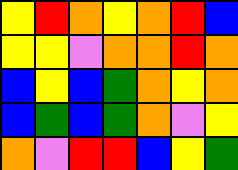[["yellow", "red", "orange", "yellow", "orange", "red", "blue"], ["yellow", "yellow", "violet", "orange", "orange", "red", "orange"], ["blue", "yellow", "blue", "green", "orange", "yellow", "orange"], ["blue", "green", "blue", "green", "orange", "violet", "yellow"], ["orange", "violet", "red", "red", "blue", "yellow", "green"]]